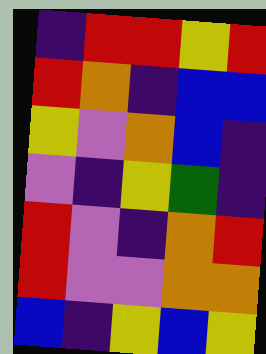[["indigo", "red", "red", "yellow", "red"], ["red", "orange", "indigo", "blue", "blue"], ["yellow", "violet", "orange", "blue", "indigo"], ["violet", "indigo", "yellow", "green", "indigo"], ["red", "violet", "indigo", "orange", "red"], ["red", "violet", "violet", "orange", "orange"], ["blue", "indigo", "yellow", "blue", "yellow"]]